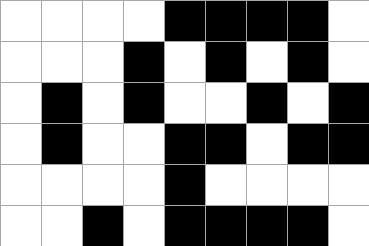[["white", "white", "white", "white", "black", "black", "black", "black", "white"], ["white", "white", "white", "black", "white", "black", "white", "black", "white"], ["white", "black", "white", "black", "white", "white", "black", "white", "black"], ["white", "black", "white", "white", "black", "black", "white", "black", "black"], ["white", "white", "white", "white", "black", "white", "white", "white", "white"], ["white", "white", "black", "white", "black", "black", "black", "black", "white"]]